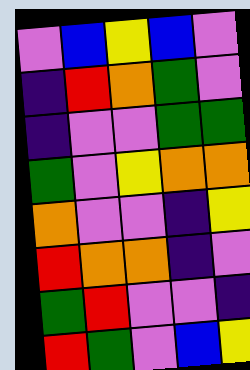[["violet", "blue", "yellow", "blue", "violet"], ["indigo", "red", "orange", "green", "violet"], ["indigo", "violet", "violet", "green", "green"], ["green", "violet", "yellow", "orange", "orange"], ["orange", "violet", "violet", "indigo", "yellow"], ["red", "orange", "orange", "indigo", "violet"], ["green", "red", "violet", "violet", "indigo"], ["red", "green", "violet", "blue", "yellow"]]